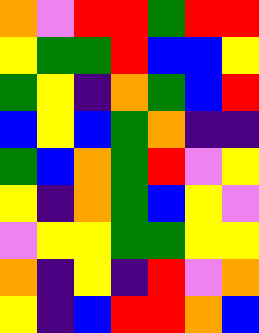[["orange", "violet", "red", "red", "green", "red", "red"], ["yellow", "green", "green", "red", "blue", "blue", "yellow"], ["green", "yellow", "indigo", "orange", "green", "blue", "red"], ["blue", "yellow", "blue", "green", "orange", "indigo", "indigo"], ["green", "blue", "orange", "green", "red", "violet", "yellow"], ["yellow", "indigo", "orange", "green", "blue", "yellow", "violet"], ["violet", "yellow", "yellow", "green", "green", "yellow", "yellow"], ["orange", "indigo", "yellow", "indigo", "red", "violet", "orange"], ["yellow", "indigo", "blue", "red", "red", "orange", "blue"]]